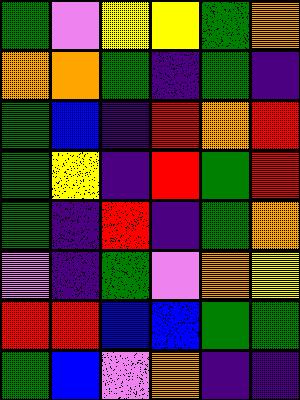[["green", "violet", "yellow", "yellow", "green", "orange"], ["orange", "orange", "green", "indigo", "green", "indigo"], ["green", "blue", "indigo", "red", "orange", "red"], ["green", "yellow", "indigo", "red", "green", "red"], ["green", "indigo", "red", "indigo", "green", "orange"], ["violet", "indigo", "green", "violet", "orange", "yellow"], ["red", "red", "blue", "blue", "green", "green"], ["green", "blue", "violet", "orange", "indigo", "indigo"]]